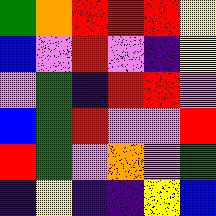[["green", "orange", "red", "red", "red", "yellow"], ["blue", "violet", "red", "violet", "indigo", "yellow"], ["violet", "green", "indigo", "red", "red", "violet"], ["blue", "green", "red", "violet", "violet", "red"], ["red", "green", "violet", "orange", "violet", "green"], ["indigo", "yellow", "indigo", "indigo", "yellow", "blue"]]